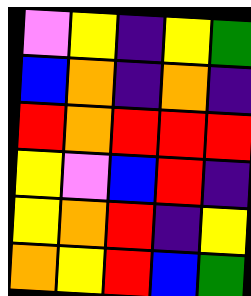[["violet", "yellow", "indigo", "yellow", "green"], ["blue", "orange", "indigo", "orange", "indigo"], ["red", "orange", "red", "red", "red"], ["yellow", "violet", "blue", "red", "indigo"], ["yellow", "orange", "red", "indigo", "yellow"], ["orange", "yellow", "red", "blue", "green"]]